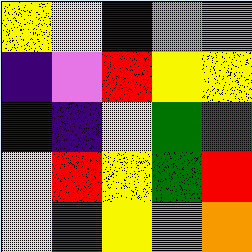[["yellow", "yellow", "indigo", "violet", "violet"], ["indigo", "violet", "red", "yellow", "yellow"], ["blue", "indigo", "yellow", "green", "green"], ["yellow", "red", "yellow", "green", "red"], ["yellow", "green", "yellow", "violet", "orange"]]